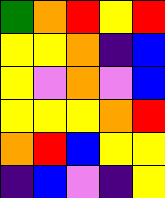[["green", "orange", "red", "yellow", "red"], ["yellow", "yellow", "orange", "indigo", "blue"], ["yellow", "violet", "orange", "violet", "blue"], ["yellow", "yellow", "yellow", "orange", "red"], ["orange", "red", "blue", "yellow", "yellow"], ["indigo", "blue", "violet", "indigo", "yellow"]]